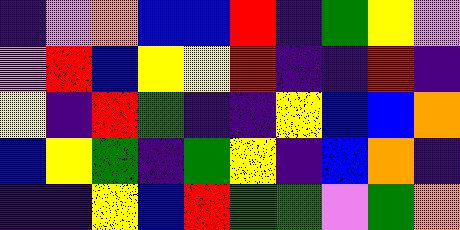[["indigo", "violet", "orange", "blue", "blue", "red", "indigo", "green", "yellow", "violet"], ["violet", "red", "blue", "yellow", "yellow", "red", "indigo", "indigo", "red", "indigo"], ["yellow", "indigo", "red", "green", "indigo", "indigo", "yellow", "blue", "blue", "orange"], ["blue", "yellow", "green", "indigo", "green", "yellow", "indigo", "blue", "orange", "indigo"], ["indigo", "indigo", "yellow", "blue", "red", "green", "green", "violet", "green", "orange"]]